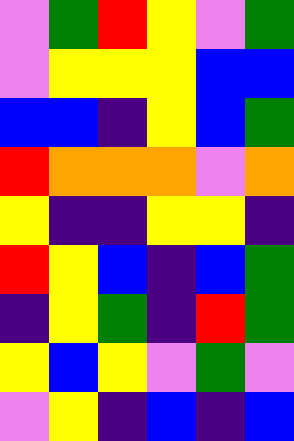[["violet", "green", "red", "yellow", "violet", "green"], ["violet", "yellow", "yellow", "yellow", "blue", "blue"], ["blue", "blue", "indigo", "yellow", "blue", "green"], ["red", "orange", "orange", "orange", "violet", "orange"], ["yellow", "indigo", "indigo", "yellow", "yellow", "indigo"], ["red", "yellow", "blue", "indigo", "blue", "green"], ["indigo", "yellow", "green", "indigo", "red", "green"], ["yellow", "blue", "yellow", "violet", "green", "violet"], ["violet", "yellow", "indigo", "blue", "indigo", "blue"]]